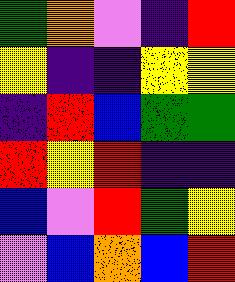[["green", "orange", "violet", "indigo", "red"], ["yellow", "indigo", "indigo", "yellow", "yellow"], ["indigo", "red", "blue", "green", "green"], ["red", "yellow", "red", "indigo", "indigo"], ["blue", "violet", "red", "green", "yellow"], ["violet", "blue", "orange", "blue", "red"]]